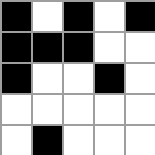[["black", "white", "black", "white", "black"], ["black", "black", "black", "white", "white"], ["black", "white", "white", "black", "white"], ["white", "white", "white", "white", "white"], ["white", "black", "white", "white", "white"]]